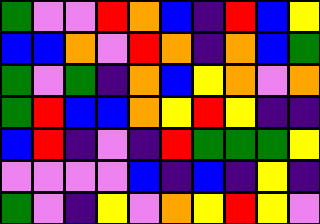[["green", "violet", "violet", "red", "orange", "blue", "indigo", "red", "blue", "yellow"], ["blue", "blue", "orange", "violet", "red", "orange", "indigo", "orange", "blue", "green"], ["green", "violet", "green", "indigo", "orange", "blue", "yellow", "orange", "violet", "orange"], ["green", "red", "blue", "blue", "orange", "yellow", "red", "yellow", "indigo", "indigo"], ["blue", "red", "indigo", "violet", "indigo", "red", "green", "green", "green", "yellow"], ["violet", "violet", "violet", "violet", "blue", "indigo", "blue", "indigo", "yellow", "indigo"], ["green", "violet", "indigo", "yellow", "violet", "orange", "yellow", "red", "yellow", "violet"]]